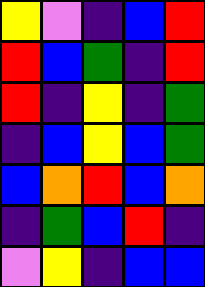[["yellow", "violet", "indigo", "blue", "red"], ["red", "blue", "green", "indigo", "red"], ["red", "indigo", "yellow", "indigo", "green"], ["indigo", "blue", "yellow", "blue", "green"], ["blue", "orange", "red", "blue", "orange"], ["indigo", "green", "blue", "red", "indigo"], ["violet", "yellow", "indigo", "blue", "blue"]]